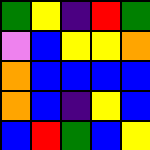[["green", "yellow", "indigo", "red", "green"], ["violet", "blue", "yellow", "yellow", "orange"], ["orange", "blue", "blue", "blue", "blue"], ["orange", "blue", "indigo", "yellow", "blue"], ["blue", "red", "green", "blue", "yellow"]]